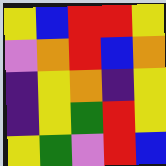[["yellow", "blue", "red", "red", "yellow"], ["violet", "orange", "red", "blue", "orange"], ["indigo", "yellow", "orange", "indigo", "yellow"], ["indigo", "yellow", "green", "red", "yellow"], ["yellow", "green", "violet", "red", "blue"]]